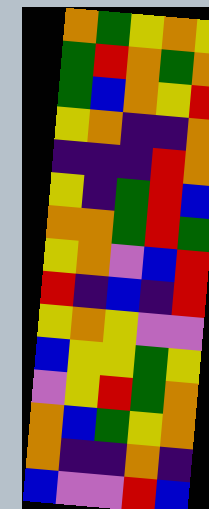[["orange", "green", "yellow", "orange", "yellow"], ["green", "red", "orange", "green", "orange"], ["green", "blue", "orange", "yellow", "red"], ["yellow", "orange", "indigo", "indigo", "orange"], ["indigo", "indigo", "indigo", "red", "orange"], ["yellow", "indigo", "green", "red", "blue"], ["orange", "orange", "green", "red", "green"], ["yellow", "orange", "violet", "blue", "red"], ["red", "indigo", "blue", "indigo", "red"], ["yellow", "orange", "yellow", "violet", "violet"], ["blue", "yellow", "yellow", "green", "yellow"], ["violet", "yellow", "red", "green", "orange"], ["orange", "blue", "green", "yellow", "orange"], ["orange", "indigo", "indigo", "orange", "indigo"], ["blue", "violet", "violet", "red", "blue"]]